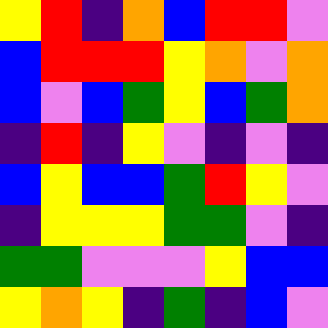[["yellow", "red", "indigo", "orange", "blue", "red", "red", "violet"], ["blue", "red", "red", "red", "yellow", "orange", "violet", "orange"], ["blue", "violet", "blue", "green", "yellow", "blue", "green", "orange"], ["indigo", "red", "indigo", "yellow", "violet", "indigo", "violet", "indigo"], ["blue", "yellow", "blue", "blue", "green", "red", "yellow", "violet"], ["indigo", "yellow", "yellow", "yellow", "green", "green", "violet", "indigo"], ["green", "green", "violet", "violet", "violet", "yellow", "blue", "blue"], ["yellow", "orange", "yellow", "indigo", "green", "indigo", "blue", "violet"]]